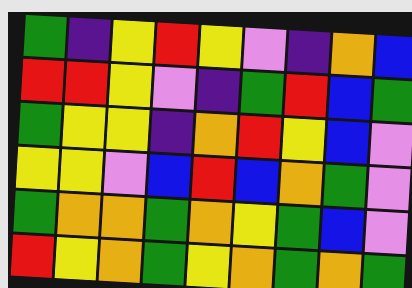[["green", "indigo", "yellow", "red", "yellow", "violet", "indigo", "orange", "blue"], ["red", "red", "yellow", "violet", "indigo", "green", "red", "blue", "green"], ["green", "yellow", "yellow", "indigo", "orange", "red", "yellow", "blue", "violet"], ["yellow", "yellow", "violet", "blue", "red", "blue", "orange", "green", "violet"], ["green", "orange", "orange", "green", "orange", "yellow", "green", "blue", "violet"], ["red", "yellow", "orange", "green", "yellow", "orange", "green", "orange", "green"]]